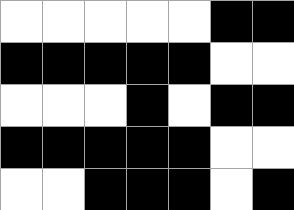[["white", "white", "white", "white", "white", "black", "black"], ["black", "black", "black", "black", "black", "white", "white"], ["white", "white", "white", "black", "white", "black", "black"], ["black", "black", "black", "black", "black", "white", "white"], ["white", "white", "black", "black", "black", "white", "black"]]